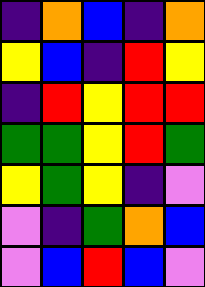[["indigo", "orange", "blue", "indigo", "orange"], ["yellow", "blue", "indigo", "red", "yellow"], ["indigo", "red", "yellow", "red", "red"], ["green", "green", "yellow", "red", "green"], ["yellow", "green", "yellow", "indigo", "violet"], ["violet", "indigo", "green", "orange", "blue"], ["violet", "blue", "red", "blue", "violet"]]